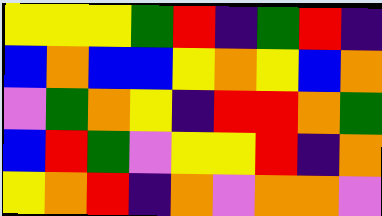[["yellow", "yellow", "yellow", "green", "red", "indigo", "green", "red", "indigo"], ["blue", "orange", "blue", "blue", "yellow", "orange", "yellow", "blue", "orange"], ["violet", "green", "orange", "yellow", "indigo", "red", "red", "orange", "green"], ["blue", "red", "green", "violet", "yellow", "yellow", "red", "indigo", "orange"], ["yellow", "orange", "red", "indigo", "orange", "violet", "orange", "orange", "violet"]]